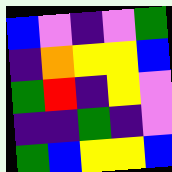[["blue", "violet", "indigo", "violet", "green"], ["indigo", "orange", "yellow", "yellow", "blue"], ["green", "red", "indigo", "yellow", "violet"], ["indigo", "indigo", "green", "indigo", "violet"], ["green", "blue", "yellow", "yellow", "blue"]]